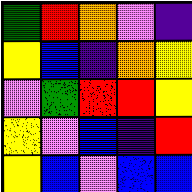[["green", "red", "orange", "violet", "indigo"], ["yellow", "blue", "indigo", "orange", "yellow"], ["violet", "green", "red", "red", "yellow"], ["yellow", "violet", "blue", "indigo", "red"], ["yellow", "blue", "violet", "blue", "blue"]]